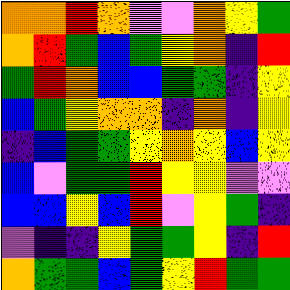[["orange", "orange", "red", "orange", "violet", "violet", "orange", "yellow", "green"], ["orange", "red", "green", "blue", "green", "yellow", "orange", "indigo", "red"], ["green", "red", "orange", "blue", "blue", "green", "green", "indigo", "yellow"], ["blue", "green", "yellow", "orange", "orange", "indigo", "orange", "indigo", "yellow"], ["indigo", "blue", "green", "green", "yellow", "orange", "yellow", "blue", "yellow"], ["blue", "violet", "green", "green", "red", "yellow", "yellow", "violet", "violet"], ["blue", "blue", "yellow", "blue", "red", "violet", "yellow", "green", "indigo"], ["violet", "indigo", "indigo", "yellow", "green", "green", "yellow", "indigo", "red"], ["orange", "green", "green", "blue", "green", "yellow", "red", "green", "green"]]